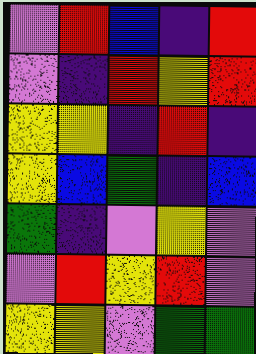[["violet", "red", "blue", "indigo", "red"], ["violet", "indigo", "red", "yellow", "red"], ["yellow", "yellow", "indigo", "red", "indigo"], ["yellow", "blue", "green", "indigo", "blue"], ["green", "indigo", "violet", "yellow", "violet"], ["violet", "red", "yellow", "red", "violet"], ["yellow", "yellow", "violet", "green", "green"]]